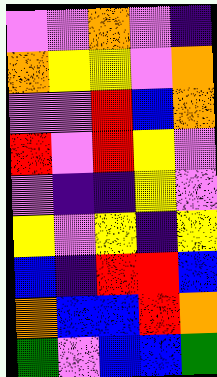[["violet", "violet", "orange", "violet", "indigo"], ["orange", "yellow", "yellow", "violet", "orange"], ["violet", "violet", "red", "blue", "orange"], ["red", "violet", "red", "yellow", "violet"], ["violet", "indigo", "indigo", "yellow", "violet"], ["yellow", "violet", "yellow", "indigo", "yellow"], ["blue", "indigo", "red", "red", "blue"], ["orange", "blue", "blue", "red", "orange"], ["green", "violet", "blue", "blue", "green"]]